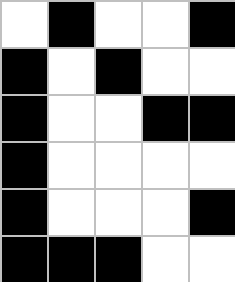[["white", "black", "white", "white", "black"], ["black", "white", "black", "white", "white"], ["black", "white", "white", "black", "black"], ["black", "white", "white", "white", "white"], ["black", "white", "white", "white", "black"], ["black", "black", "black", "white", "white"]]